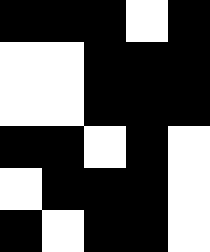[["black", "black", "black", "white", "black"], ["white", "white", "black", "black", "black"], ["white", "white", "black", "black", "black"], ["black", "black", "white", "black", "white"], ["white", "black", "black", "black", "white"], ["black", "white", "black", "black", "white"]]